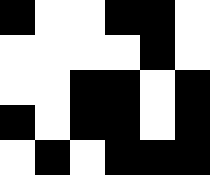[["black", "white", "white", "black", "black", "white"], ["white", "white", "white", "white", "black", "white"], ["white", "white", "black", "black", "white", "black"], ["black", "white", "black", "black", "white", "black"], ["white", "black", "white", "black", "black", "black"]]